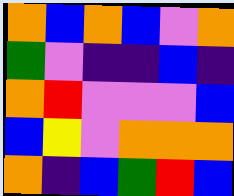[["orange", "blue", "orange", "blue", "violet", "orange"], ["green", "violet", "indigo", "indigo", "blue", "indigo"], ["orange", "red", "violet", "violet", "violet", "blue"], ["blue", "yellow", "violet", "orange", "orange", "orange"], ["orange", "indigo", "blue", "green", "red", "blue"]]